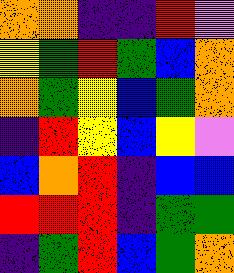[["orange", "orange", "indigo", "indigo", "red", "violet"], ["yellow", "green", "red", "green", "blue", "orange"], ["orange", "green", "yellow", "blue", "green", "orange"], ["indigo", "red", "yellow", "blue", "yellow", "violet"], ["blue", "orange", "red", "indigo", "blue", "blue"], ["red", "red", "red", "indigo", "green", "green"], ["indigo", "green", "red", "blue", "green", "orange"]]